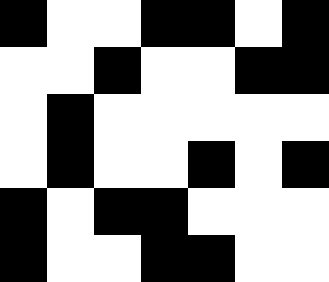[["black", "white", "white", "black", "black", "white", "black"], ["white", "white", "black", "white", "white", "black", "black"], ["white", "black", "white", "white", "white", "white", "white"], ["white", "black", "white", "white", "black", "white", "black"], ["black", "white", "black", "black", "white", "white", "white"], ["black", "white", "white", "black", "black", "white", "white"]]